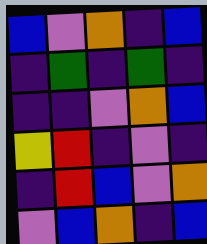[["blue", "violet", "orange", "indigo", "blue"], ["indigo", "green", "indigo", "green", "indigo"], ["indigo", "indigo", "violet", "orange", "blue"], ["yellow", "red", "indigo", "violet", "indigo"], ["indigo", "red", "blue", "violet", "orange"], ["violet", "blue", "orange", "indigo", "blue"]]